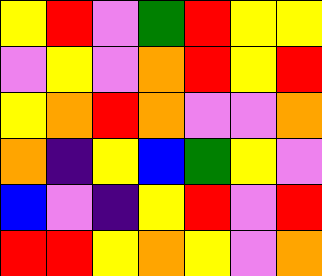[["yellow", "red", "violet", "green", "red", "yellow", "yellow"], ["violet", "yellow", "violet", "orange", "red", "yellow", "red"], ["yellow", "orange", "red", "orange", "violet", "violet", "orange"], ["orange", "indigo", "yellow", "blue", "green", "yellow", "violet"], ["blue", "violet", "indigo", "yellow", "red", "violet", "red"], ["red", "red", "yellow", "orange", "yellow", "violet", "orange"]]